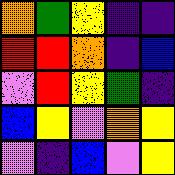[["orange", "green", "yellow", "indigo", "indigo"], ["red", "red", "orange", "indigo", "blue"], ["violet", "red", "yellow", "green", "indigo"], ["blue", "yellow", "violet", "orange", "yellow"], ["violet", "indigo", "blue", "violet", "yellow"]]